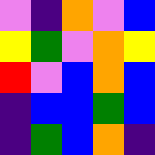[["violet", "indigo", "orange", "violet", "blue"], ["yellow", "green", "violet", "orange", "yellow"], ["red", "violet", "blue", "orange", "blue"], ["indigo", "blue", "blue", "green", "blue"], ["indigo", "green", "blue", "orange", "indigo"]]